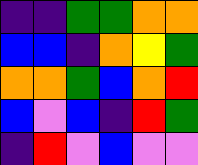[["indigo", "indigo", "green", "green", "orange", "orange"], ["blue", "blue", "indigo", "orange", "yellow", "green"], ["orange", "orange", "green", "blue", "orange", "red"], ["blue", "violet", "blue", "indigo", "red", "green"], ["indigo", "red", "violet", "blue", "violet", "violet"]]